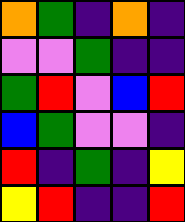[["orange", "green", "indigo", "orange", "indigo"], ["violet", "violet", "green", "indigo", "indigo"], ["green", "red", "violet", "blue", "red"], ["blue", "green", "violet", "violet", "indigo"], ["red", "indigo", "green", "indigo", "yellow"], ["yellow", "red", "indigo", "indigo", "red"]]